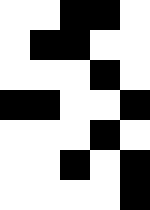[["white", "white", "black", "black", "white"], ["white", "black", "black", "white", "white"], ["white", "white", "white", "black", "white"], ["black", "black", "white", "white", "black"], ["white", "white", "white", "black", "white"], ["white", "white", "black", "white", "black"], ["white", "white", "white", "white", "black"]]